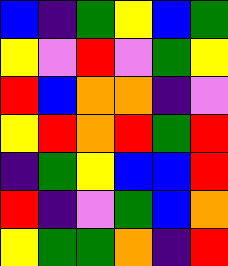[["blue", "indigo", "green", "yellow", "blue", "green"], ["yellow", "violet", "red", "violet", "green", "yellow"], ["red", "blue", "orange", "orange", "indigo", "violet"], ["yellow", "red", "orange", "red", "green", "red"], ["indigo", "green", "yellow", "blue", "blue", "red"], ["red", "indigo", "violet", "green", "blue", "orange"], ["yellow", "green", "green", "orange", "indigo", "red"]]